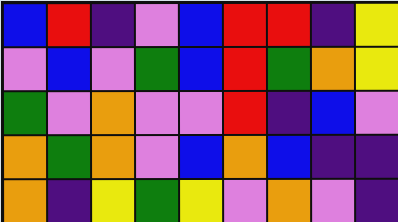[["blue", "red", "indigo", "violet", "blue", "red", "red", "indigo", "yellow"], ["violet", "blue", "violet", "green", "blue", "red", "green", "orange", "yellow"], ["green", "violet", "orange", "violet", "violet", "red", "indigo", "blue", "violet"], ["orange", "green", "orange", "violet", "blue", "orange", "blue", "indigo", "indigo"], ["orange", "indigo", "yellow", "green", "yellow", "violet", "orange", "violet", "indigo"]]